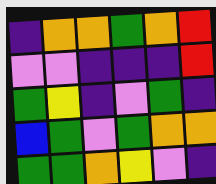[["indigo", "orange", "orange", "green", "orange", "red"], ["violet", "violet", "indigo", "indigo", "indigo", "red"], ["green", "yellow", "indigo", "violet", "green", "indigo"], ["blue", "green", "violet", "green", "orange", "orange"], ["green", "green", "orange", "yellow", "violet", "indigo"]]